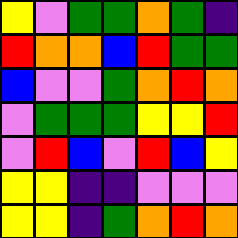[["yellow", "violet", "green", "green", "orange", "green", "indigo"], ["red", "orange", "orange", "blue", "red", "green", "green"], ["blue", "violet", "violet", "green", "orange", "red", "orange"], ["violet", "green", "green", "green", "yellow", "yellow", "red"], ["violet", "red", "blue", "violet", "red", "blue", "yellow"], ["yellow", "yellow", "indigo", "indigo", "violet", "violet", "violet"], ["yellow", "yellow", "indigo", "green", "orange", "red", "orange"]]